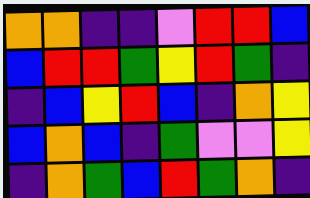[["orange", "orange", "indigo", "indigo", "violet", "red", "red", "blue"], ["blue", "red", "red", "green", "yellow", "red", "green", "indigo"], ["indigo", "blue", "yellow", "red", "blue", "indigo", "orange", "yellow"], ["blue", "orange", "blue", "indigo", "green", "violet", "violet", "yellow"], ["indigo", "orange", "green", "blue", "red", "green", "orange", "indigo"]]